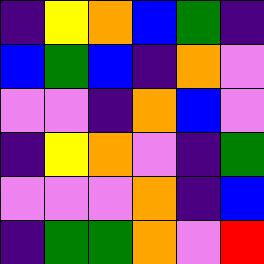[["indigo", "yellow", "orange", "blue", "green", "indigo"], ["blue", "green", "blue", "indigo", "orange", "violet"], ["violet", "violet", "indigo", "orange", "blue", "violet"], ["indigo", "yellow", "orange", "violet", "indigo", "green"], ["violet", "violet", "violet", "orange", "indigo", "blue"], ["indigo", "green", "green", "orange", "violet", "red"]]